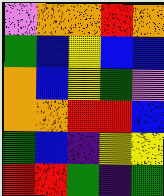[["violet", "orange", "orange", "red", "orange"], ["green", "blue", "yellow", "blue", "blue"], ["orange", "blue", "yellow", "green", "violet"], ["orange", "orange", "red", "red", "blue"], ["green", "blue", "indigo", "yellow", "yellow"], ["red", "red", "green", "indigo", "green"]]